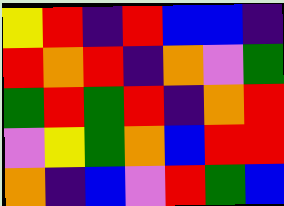[["yellow", "red", "indigo", "red", "blue", "blue", "indigo"], ["red", "orange", "red", "indigo", "orange", "violet", "green"], ["green", "red", "green", "red", "indigo", "orange", "red"], ["violet", "yellow", "green", "orange", "blue", "red", "red"], ["orange", "indigo", "blue", "violet", "red", "green", "blue"]]